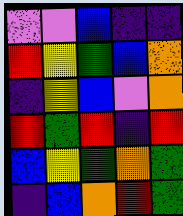[["violet", "violet", "blue", "indigo", "indigo"], ["red", "yellow", "green", "blue", "orange"], ["indigo", "yellow", "blue", "violet", "orange"], ["red", "green", "red", "indigo", "red"], ["blue", "yellow", "green", "orange", "green"], ["indigo", "blue", "orange", "red", "green"]]